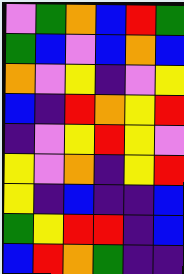[["violet", "green", "orange", "blue", "red", "green"], ["green", "blue", "violet", "blue", "orange", "blue"], ["orange", "violet", "yellow", "indigo", "violet", "yellow"], ["blue", "indigo", "red", "orange", "yellow", "red"], ["indigo", "violet", "yellow", "red", "yellow", "violet"], ["yellow", "violet", "orange", "indigo", "yellow", "red"], ["yellow", "indigo", "blue", "indigo", "indigo", "blue"], ["green", "yellow", "red", "red", "indigo", "blue"], ["blue", "red", "orange", "green", "indigo", "indigo"]]